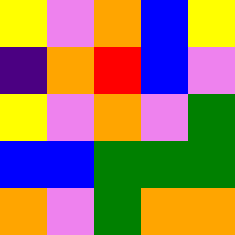[["yellow", "violet", "orange", "blue", "yellow"], ["indigo", "orange", "red", "blue", "violet"], ["yellow", "violet", "orange", "violet", "green"], ["blue", "blue", "green", "green", "green"], ["orange", "violet", "green", "orange", "orange"]]